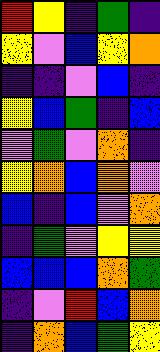[["red", "yellow", "indigo", "green", "indigo"], ["yellow", "violet", "blue", "yellow", "orange"], ["indigo", "indigo", "violet", "blue", "indigo"], ["yellow", "blue", "green", "indigo", "blue"], ["violet", "green", "violet", "orange", "indigo"], ["yellow", "orange", "blue", "orange", "violet"], ["blue", "indigo", "blue", "violet", "orange"], ["indigo", "green", "violet", "yellow", "yellow"], ["blue", "blue", "blue", "orange", "green"], ["indigo", "violet", "red", "blue", "orange"], ["indigo", "orange", "blue", "green", "yellow"]]